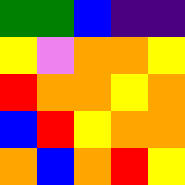[["green", "green", "blue", "indigo", "indigo"], ["yellow", "violet", "orange", "orange", "yellow"], ["red", "orange", "orange", "yellow", "orange"], ["blue", "red", "yellow", "orange", "orange"], ["orange", "blue", "orange", "red", "yellow"]]